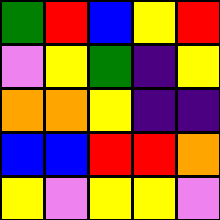[["green", "red", "blue", "yellow", "red"], ["violet", "yellow", "green", "indigo", "yellow"], ["orange", "orange", "yellow", "indigo", "indigo"], ["blue", "blue", "red", "red", "orange"], ["yellow", "violet", "yellow", "yellow", "violet"]]